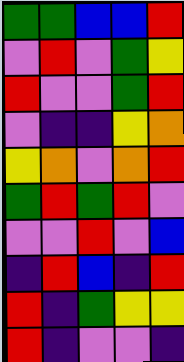[["green", "green", "blue", "blue", "red"], ["violet", "red", "violet", "green", "yellow"], ["red", "violet", "violet", "green", "red"], ["violet", "indigo", "indigo", "yellow", "orange"], ["yellow", "orange", "violet", "orange", "red"], ["green", "red", "green", "red", "violet"], ["violet", "violet", "red", "violet", "blue"], ["indigo", "red", "blue", "indigo", "red"], ["red", "indigo", "green", "yellow", "yellow"], ["red", "indigo", "violet", "violet", "indigo"]]